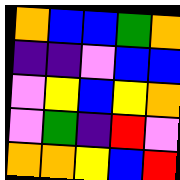[["orange", "blue", "blue", "green", "orange"], ["indigo", "indigo", "violet", "blue", "blue"], ["violet", "yellow", "blue", "yellow", "orange"], ["violet", "green", "indigo", "red", "violet"], ["orange", "orange", "yellow", "blue", "red"]]